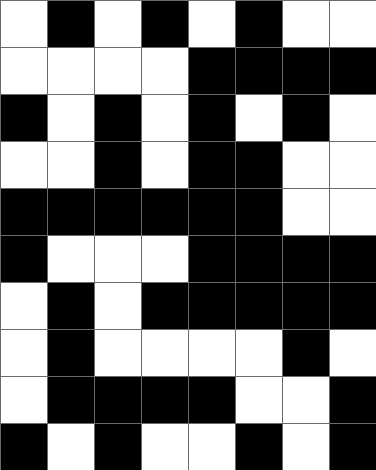[["white", "black", "white", "black", "white", "black", "white", "white"], ["white", "white", "white", "white", "black", "black", "black", "black"], ["black", "white", "black", "white", "black", "white", "black", "white"], ["white", "white", "black", "white", "black", "black", "white", "white"], ["black", "black", "black", "black", "black", "black", "white", "white"], ["black", "white", "white", "white", "black", "black", "black", "black"], ["white", "black", "white", "black", "black", "black", "black", "black"], ["white", "black", "white", "white", "white", "white", "black", "white"], ["white", "black", "black", "black", "black", "white", "white", "black"], ["black", "white", "black", "white", "white", "black", "white", "black"]]